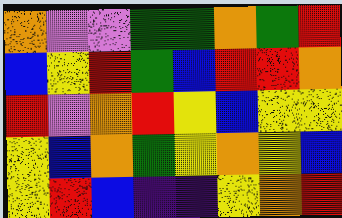[["orange", "violet", "violet", "green", "green", "orange", "green", "red"], ["blue", "yellow", "red", "green", "blue", "red", "red", "orange"], ["red", "violet", "orange", "red", "yellow", "blue", "yellow", "yellow"], ["yellow", "blue", "orange", "green", "yellow", "orange", "yellow", "blue"], ["yellow", "red", "blue", "indigo", "indigo", "yellow", "orange", "red"]]